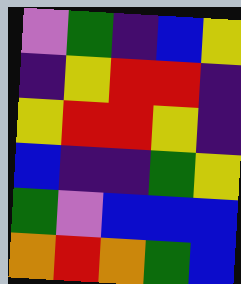[["violet", "green", "indigo", "blue", "yellow"], ["indigo", "yellow", "red", "red", "indigo"], ["yellow", "red", "red", "yellow", "indigo"], ["blue", "indigo", "indigo", "green", "yellow"], ["green", "violet", "blue", "blue", "blue"], ["orange", "red", "orange", "green", "blue"]]